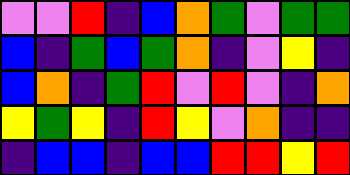[["violet", "violet", "red", "indigo", "blue", "orange", "green", "violet", "green", "green"], ["blue", "indigo", "green", "blue", "green", "orange", "indigo", "violet", "yellow", "indigo"], ["blue", "orange", "indigo", "green", "red", "violet", "red", "violet", "indigo", "orange"], ["yellow", "green", "yellow", "indigo", "red", "yellow", "violet", "orange", "indigo", "indigo"], ["indigo", "blue", "blue", "indigo", "blue", "blue", "red", "red", "yellow", "red"]]